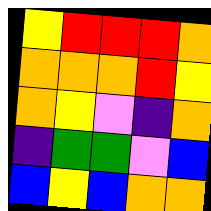[["yellow", "red", "red", "red", "orange"], ["orange", "orange", "orange", "red", "yellow"], ["orange", "yellow", "violet", "indigo", "orange"], ["indigo", "green", "green", "violet", "blue"], ["blue", "yellow", "blue", "orange", "orange"]]